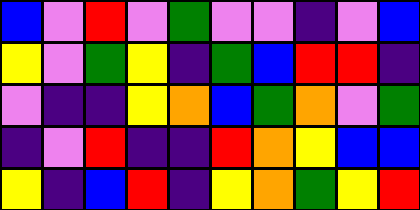[["blue", "violet", "red", "violet", "green", "violet", "violet", "indigo", "violet", "blue"], ["yellow", "violet", "green", "yellow", "indigo", "green", "blue", "red", "red", "indigo"], ["violet", "indigo", "indigo", "yellow", "orange", "blue", "green", "orange", "violet", "green"], ["indigo", "violet", "red", "indigo", "indigo", "red", "orange", "yellow", "blue", "blue"], ["yellow", "indigo", "blue", "red", "indigo", "yellow", "orange", "green", "yellow", "red"]]